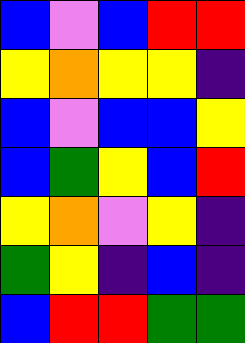[["blue", "violet", "blue", "red", "red"], ["yellow", "orange", "yellow", "yellow", "indigo"], ["blue", "violet", "blue", "blue", "yellow"], ["blue", "green", "yellow", "blue", "red"], ["yellow", "orange", "violet", "yellow", "indigo"], ["green", "yellow", "indigo", "blue", "indigo"], ["blue", "red", "red", "green", "green"]]